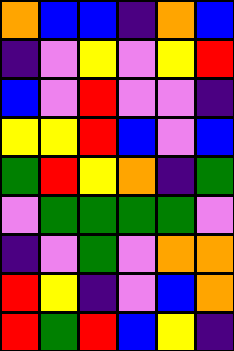[["orange", "blue", "blue", "indigo", "orange", "blue"], ["indigo", "violet", "yellow", "violet", "yellow", "red"], ["blue", "violet", "red", "violet", "violet", "indigo"], ["yellow", "yellow", "red", "blue", "violet", "blue"], ["green", "red", "yellow", "orange", "indigo", "green"], ["violet", "green", "green", "green", "green", "violet"], ["indigo", "violet", "green", "violet", "orange", "orange"], ["red", "yellow", "indigo", "violet", "blue", "orange"], ["red", "green", "red", "blue", "yellow", "indigo"]]